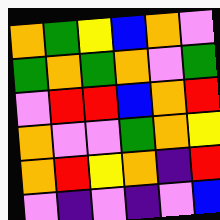[["orange", "green", "yellow", "blue", "orange", "violet"], ["green", "orange", "green", "orange", "violet", "green"], ["violet", "red", "red", "blue", "orange", "red"], ["orange", "violet", "violet", "green", "orange", "yellow"], ["orange", "red", "yellow", "orange", "indigo", "red"], ["violet", "indigo", "violet", "indigo", "violet", "blue"]]